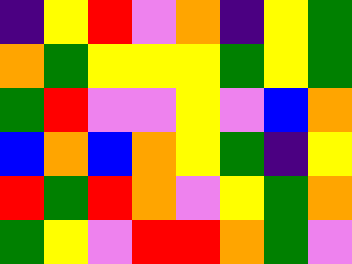[["indigo", "yellow", "red", "violet", "orange", "indigo", "yellow", "green"], ["orange", "green", "yellow", "yellow", "yellow", "green", "yellow", "green"], ["green", "red", "violet", "violet", "yellow", "violet", "blue", "orange"], ["blue", "orange", "blue", "orange", "yellow", "green", "indigo", "yellow"], ["red", "green", "red", "orange", "violet", "yellow", "green", "orange"], ["green", "yellow", "violet", "red", "red", "orange", "green", "violet"]]